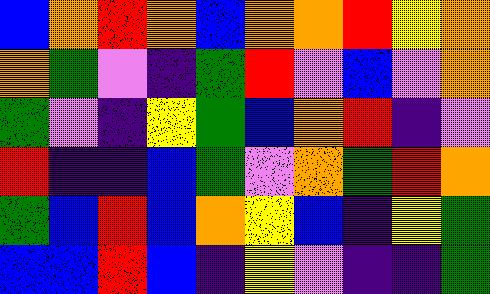[["blue", "orange", "red", "orange", "blue", "orange", "orange", "red", "yellow", "orange"], ["orange", "green", "violet", "indigo", "green", "red", "violet", "blue", "violet", "orange"], ["green", "violet", "indigo", "yellow", "green", "blue", "orange", "red", "indigo", "violet"], ["red", "indigo", "indigo", "blue", "green", "violet", "orange", "green", "red", "orange"], ["green", "blue", "red", "blue", "orange", "yellow", "blue", "indigo", "yellow", "green"], ["blue", "blue", "red", "blue", "indigo", "yellow", "violet", "indigo", "indigo", "green"]]